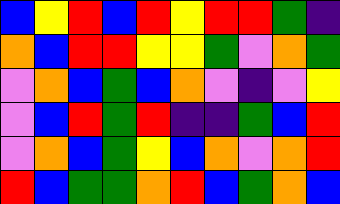[["blue", "yellow", "red", "blue", "red", "yellow", "red", "red", "green", "indigo"], ["orange", "blue", "red", "red", "yellow", "yellow", "green", "violet", "orange", "green"], ["violet", "orange", "blue", "green", "blue", "orange", "violet", "indigo", "violet", "yellow"], ["violet", "blue", "red", "green", "red", "indigo", "indigo", "green", "blue", "red"], ["violet", "orange", "blue", "green", "yellow", "blue", "orange", "violet", "orange", "red"], ["red", "blue", "green", "green", "orange", "red", "blue", "green", "orange", "blue"]]